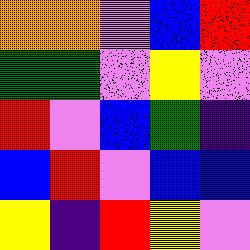[["orange", "orange", "violet", "blue", "red"], ["green", "green", "violet", "yellow", "violet"], ["red", "violet", "blue", "green", "indigo"], ["blue", "red", "violet", "blue", "blue"], ["yellow", "indigo", "red", "yellow", "violet"]]